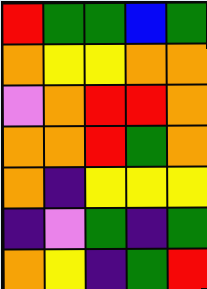[["red", "green", "green", "blue", "green"], ["orange", "yellow", "yellow", "orange", "orange"], ["violet", "orange", "red", "red", "orange"], ["orange", "orange", "red", "green", "orange"], ["orange", "indigo", "yellow", "yellow", "yellow"], ["indigo", "violet", "green", "indigo", "green"], ["orange", "yellow", "indigo", "green", "red"]]